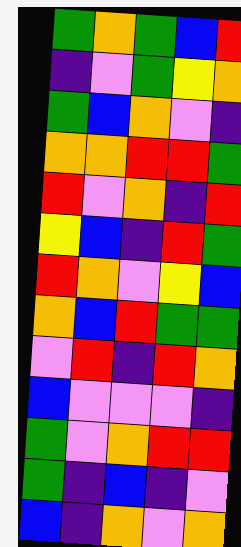[["green", "orange", "green", "blue", "red"], ["indigo", "violet", "green", "yellow", "orange"], ["green", "blue", "orange", "violet", "indigo"], ["orange", "orange", "red", "red", "green"], ["red", "violet", "orange", "indigo", "red"], ["yellow", "blue", "indigo", "red", "green"], ["red", "orange", "violet", "yellow", "blue"], ["orange", "blue", "red", "green", "green"], ["violet", "red", "indigo", "red", "orange"], ["blue", "violet", "violet", "violet", "indigo"], ["green", "violet", "orange", "red", "red"], ["green", "indigo", "blue", "indigo", "violet"], ["blue", "indigo", "orange", "violet", "orange"]]